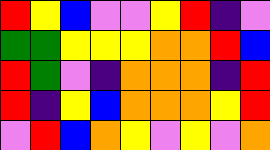[["red", "yellow", "blue", "violet", "violet", "yellow", "red", "indigo", "violet"], ["green", "green", "yellow", "yellow", "yellow", "orange", "orange", "red", "blue"], ["red", "green", "violet", "indigo", "orange", "orange", "orange", "indigo", "red"], ["red", "indigo", "yellow", "blue", "orange", "orange", "orange", "yellow", "red"], ["violet", "red", "blue", "orange", "yellow", "violet", "yellow", "violet", "orange"]]